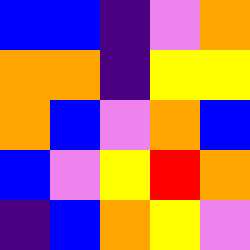[["blue", "blue", "indigo", "violet", "orange"], ["orange", "orange", "indigo", "yellow", "yellow"], ["orange", "blue", "violet", "orange", "blue"], ["blue", "violet", "yellow", "red", "orange"], ["indigo", "blue", "orange", "yellow", "violet"]]